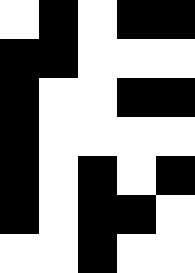[["white", "black", "white", "black", "black"], ["black", "black", "white", "white", "white"], ["black", "white", "white", "black", "black"], ["black", "white", "white", "white", "white"], ["black", "white", "black", "white", "black"], ["black", "white", "black", "black", "white"], ["white", "white", "black", "white", "white"]]